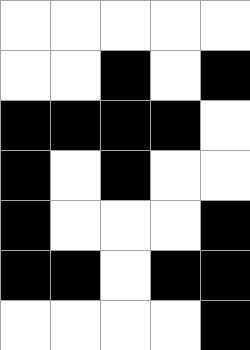[["white", "white", "white", "white", "white"], ["white", "white", "black", "white", "black"], ["black", "black", "black", "black", "white"], ["black", "white", "black", "white", "white"], ["black", "white", "white", "white", "black"], ["black", "black", "white", "black", "black"], ["white", "white", "white", "white", "black"]]